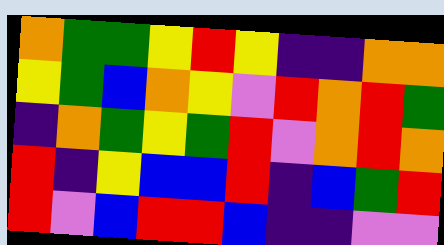[["orange", "green", "green", "yellow", "red", "yellow", "indigo", "indigo", "orange", "orange"], ["yellow", "green", "blue", "orange", "yellow", "violet", "red", "orange", "red", "green"], ["indigo", "orange", "green", "yellow", "green", "red", "violet", "orange", "red", "orange"], ["red", "indigo", "yellow", "blue", "blue", "red", "indigo", "blue", "green", "red"], ["red", "violet", "blue", "red", "red", "blue", "indigo", "indigo", "violet", "violet"]]